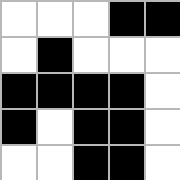[["white", "white", "white", "black", "black"], ["white", "black", "white", "white", "white"], ["black", "black", "black", "black", "white"], ["black", "white", "black", "black", "white"], ["white", "white", "black", "black", "white"]]